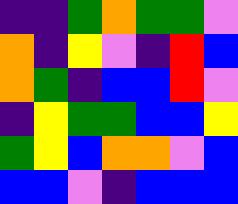[["indigo", "indigo", "green", "orange", "green", "green", "violet"], ["orange", "indigo", "yellow", "violet", "indigo", "red", "blue"], ["orange", "green", "indigo", "blue", "blue", "red", "violet"], ["indigo", "yellow", "green", "green", "blue", "blue", "yellow"], ["green", "yellow", "blue", "orange", "orange", "violet", "blue"], ["blue", "blue", "violet", "indigo", "blue", "blue", "blue"]]